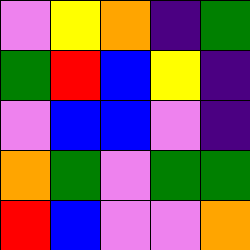[["violet", "yellow", "orange", "indigo", "green"], ["green", "red", "blue", "yellow", "indigo"], ["violet", "blue", "blue", "violet", "indigo"], ["orange", "green", "violet", "green", "green"], ["red", "blue", "violet", "violet", "orange"]]